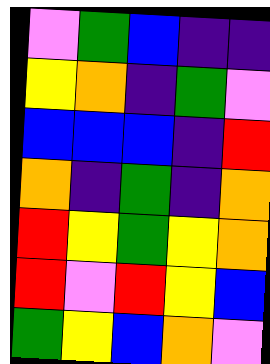[["violet", "green", "blue", "indigo", "indigo"], ["yellow", "orange", "indigo", "green", "violet"], ["blue", "blue", "blue", "indigo", "red"], ["orange", "indigo", "green", "indigo", "orange"], ["red", "yellow", "green", "yellow", "orange"], ["red", "violet", "red", "yellow", "blue"], ["green", "yellow", "blue", "orange", "violet"]]